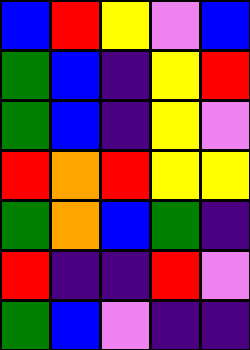[["blue", "red", "yellow", "violet", "blue"], ["green", "blue", "indigo", "yellow", "red"], ["green", "blue", "indigo", "yellow", "violet"], ["red", "orange", "red", "yellow", "yellow"], ["green", "orange", "blue", "green", "indigo"], ["red", "indigo", "indigo", "red", "violet"], ["green", "blue", "violet", "indigo", "indigo"]]